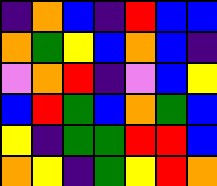[["indigo", "orange", "blue", "indigo", "red", "blue", "blue"], ["orange", "green", "yellow", "blue", "orange", "blue", "indigo"], ["violet", "orange", "red", "indigo", "violet", "blue", "yellow"], ["blue", "red", "green", "blue", "orange", "green", "blue"], ["yellow", "indigo", "green", "green", "red", "red", "blue"], ["orange", "yellow", "indigo", "green", "yellow", "red", "orange"]]